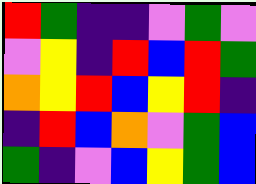[["red", "green", "indigo", "indigo", "violet", "green", "violet"], ["violet", "yellow", "indigo", "red", "blue", "red", "green"], ["orange", "yellow", "red", "blue", "yellow", "red", "indigo"], ["indigo", "red", "blue", "orange", "violet", "green", "blue"], ["green", "indigo", "violet", "blue", "yellow", "green", "blue"]]